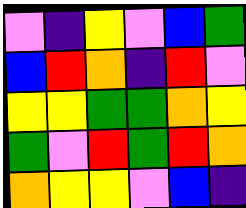[["violet", "indigo", "yellow", "violet", "blue", "green"], ["blue", "red", "orange", "indigo", "red", "violet"], ["yellow", "yellow", "green", "green", "orange", "yellow"], ["green", "violet", "red", "green", "red", "orange"], ["orange", "yellow", "yellow", "violet", "blue", "indigo"]]